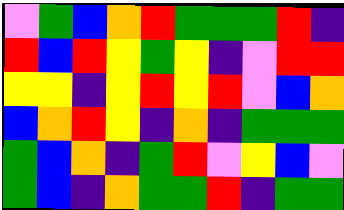[["violet", "green", "blue", "orange", "red", "green", "green", "green", "red", "indigo"], ["red", "blue", "red", "yellow", "green", "yellow", "indigo", "violet", "red", "red"], ["yellow", "yellow", "indigo", "yellow", "red", "yellow", "red", "violet", "blue", "orange"], ["blue", "orange", "red", "yellow", "indigo", "orange", "indigo", "green", "green", "green"], ["green", "blue", "orange", "indigo", "green", "red", "violet", "yellow", "blue", "violet"], ["green", "blue", "indigo", "orange", "green", "green", "red", "indigo", "green", "green"]]